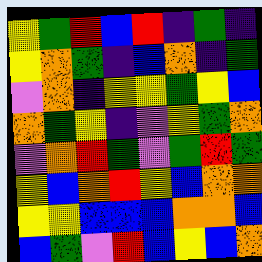[["yellow", "green", "red", "blue", "red", "indigo", "green", "indigo"], ["yellow", "orange", "green", "indigo", "blue", "orange", "indigo", "green"], ["violet", "orange", "indigo", "yellow", "yellow", "green", "yellow", "blue"], ["orange", "green", "yellow", "indigo", "violet", "yellow", "green", "orange"], ["violet", "orange", "red", "green", "violet", "green", "red", "green"], ["yellow", "blue", "orange", "red", "yellow", "blue", "orange", "orange"], ["yellow", "yellow", "blue", "blue", "blue", "orange", "orange", "blue"], ["blue", "green", "violet", "red", "blue", "yellow", "blue", "orange"]]